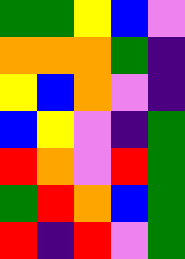[["green", "green", "yellow", "blue", "violet"], ["orange", "orange", "orange", "green", "indigo"], ["yellow", "blue", "orange", "violet", "indigo"], ["blue", "yellow", "violet", "indigo", "green"], ["red", "orange", "violet", "red", "green"], ["green", "red", "orange", "blue", "green"], ["red", "indigo", "red", "violet", "green"]]